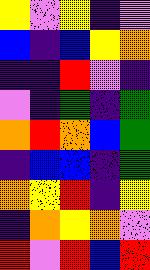[["yellow", "violet", "yellow", "indigo", "violet"], ["blue", "indigo", "blue", "yellow", "orange"], ["indigo", "indigo", "red", "violet", "indigo"], ["violet", "indigo", "green", "indigo", "green"], ["orange", "red", "orange", "blue", "green"], ["indigo", "blue", "blue", "indigo", "green"], ["orange", "yellow", "red", "indigo", "yellow"], ["indigo", "orange", "yellow", "orange", "violet"], ["red", "violet", "red", "blue", "red"]]